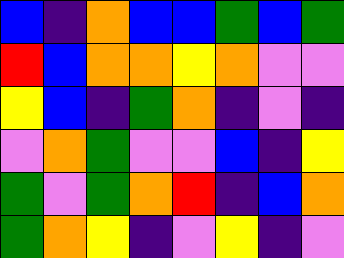[["blue", "indigo", "orange", "blue", "blue", "green", "blue", "green"], ["red", "blue", "orange", "orange", "yellow", "orange", "violet", "violet"], ["yellow", "blue", "indigo", "green", "orange", "indigo", "violet", "indigo"], ["violet", "orange", "green", "violet", "violet", "blue", "indigo", "yellow"], ["green", "violet", "green", "orange", "red", "indigo", "blue", "orange"], ["green", "orange", "yellow", "indigo", "violet", "yellow", "indigo", "violet"]]